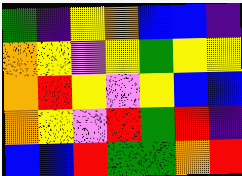[["green", "indigo", "yellow", "orange", "blue", "blue", "indigo"], ["orange", "yellow", "violet", "yellow", "green", "yellow", "yellow"], ["orange", "red", "yellow", "violet", "yellow", "blue", "blue"], ["orange", "yellow", "violet", "red", "green", "red", "indigo"], ["blue", "blue", "red", "green", "green", "orange", "red"]]